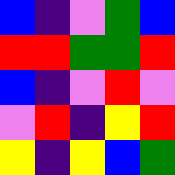[["blue", "indigo", "violet", "green", "blue"], ["red", "red", "green", "green", "red"], ["blue", "indigo", "violet", "red", "violet"], ["violet", "red", "indigo", "yellow", "red"], ["yellow", "indigo", "yellow", "blue", "green"]]